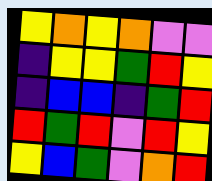[["yellow", "orange", "yellow", "orange", "violet", "violet"], ["indigo", "yellow", "yellow", "green", "red", "yellow"], ["indigo", "blue", "blue", "indigo", "green", "red"], ["red", "green", "red", "violet", "red", "yellow"], ["yellow", "blue", "green", "violet", "orange", "red"]]